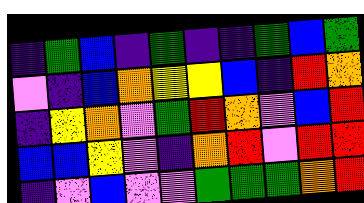[["indigo", "green", "blue", "indigo", "green", "indigo", "indigo", "green", "blue", "green"], ["violet", "indigo", "blue", "orange", "yellow", "yellow", "blue", "indigo", "red", "orange"], ["indigo", "yellow", "orange", "violet", "green", "red", "orange", "violet", "blue", "red"], ["blue", "blue", "yellow", "violet", "indigo", "orange", "red", "violet", "red", "red"], ["indigo", "violet", "blue", "violet", "violet", "green", "green", "green", "orange", "red"]]